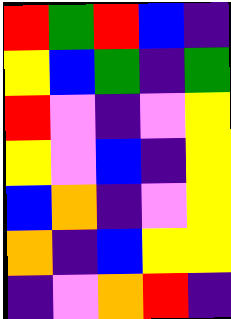[["red", "green", "red", "blue", "indigo"], ["yellow", "blue", "green", "indigo", "green"], ["red", "violet", "indigo", "violet", "yellow"], ["yellow", "violet", "blue", "indigo", "yellow"], ["blue", "orange", "indigo", "violet", "yellow"], ["orange", "indigo", "blue", "yellow", "yellow"], ["indigo", "violet", "orange", "red", "indigo"]]